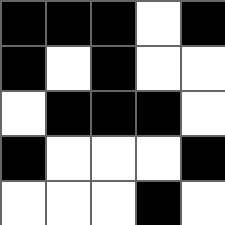[["black", "black", "black", "white", "black"], ["black", "white", "black", "white", "white"], ["white", "black", "black", "black", "white"], ["black", "white", "white", "white", "black"], ["white", "white", "white", "black", "white"]]